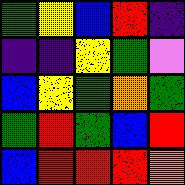[["green", "yellow", "blue", "red", "indigo"], ["indigo", "indigo", "yellow", "green", "violet"], ["blue", "yellow", "green", "orange", "green"], ["green", "red", "green", "blue", "red"], ["blue", "red", "red", "red", "orange"]]